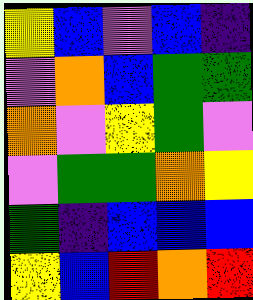[["yellow", "blue", "violet", "blue", "indigo"], ["violet", "orange", "blue", "green", "green"], ["orange", "violet", "yellow", "green", "violet"], ["violet", "green", "green", "orange", "yellow"], ["green", "indigo", "blue", "blue", "blue"], ["yellow", "blue", "red", "orange", "red"]]